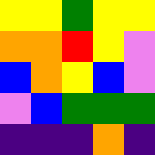[["yellow", "yellow", "green", "yellow", "yellow"], ["orange", "orange", "red", "yellow", "violet"], ["blue", "orange", "yellow", "blue", "violet"], ["violet", "blue", "green", "green", "green"], ["indigo", "indigo", "indigo", "orange", "indigo"]]